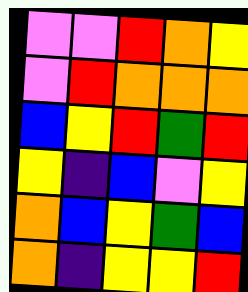[["violet", "violet", "red", "orange", "yellow"], ["violet", "red", "orange", "orange", "orange"], ["blue", "yellow", "red", "green", "red"], ["yellow", "indigo", "blue", "violet", "yellow"], ["orange", "blue", "yellow", "green", "blue"], ["orange", "indigo", "yellow", "yellow", "red"]]